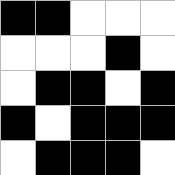[["black", "black", "white", "white", "white"], ["white", "white", "white", "black", "white"], ["white", "black", "black", "white", "black"], ["black", "white", "black", "black", "black"], ["white", "black", "black", "black", "white"]]